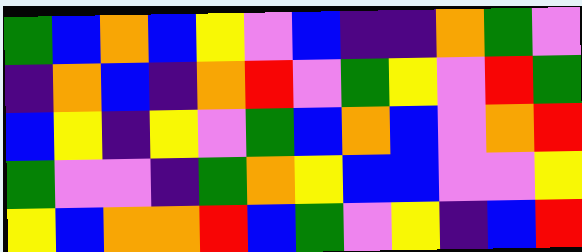[["green", "blue", "orange", "blue", "yellow", "violet", "blue", "indigo", "indigo", "orange", "green", "violet"], ["indigo", "orange", "blue", "indigo", "orange", "red", "violet", "green", "yellow", "violet", "red", "green"], ["blue", "yellow", "indigo", "yellow", "violet", "green", "blue", "orange", "blue", "violet", "orange", "red"], ["green", "violet", "violet", "indigo", "green", "orange", "yellow", "blue", "blue", "violet", "violet", "yellow"], ["yellow", "blue", "orange", "orange", "red", "blue", "green", "violet", "yellow", "indigo", "blue", "red"]]